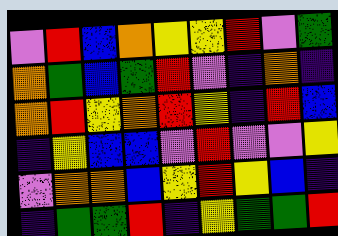[["violet", "red", "blue", "orange", "yellow", "yellow", "red", "violet", "green"], ["orange", "green", "blue", "green", "red", "violet", "indigo", "orange", "indigo"], ["orange", "red", "yellow", "orange", "red", "yellow", "indigo", "red", "blue"], ["indigo", "yellow", "blue", "blue", "violet", "red", "violet", "violet", "yellow"], ["violet", "orange", "orange", "blue", "yellow", "red", "yellow", "blue", "indigo"], ["indigo", "green", "green", "red", "indigo", "yellow", "green", "green", "red"]]